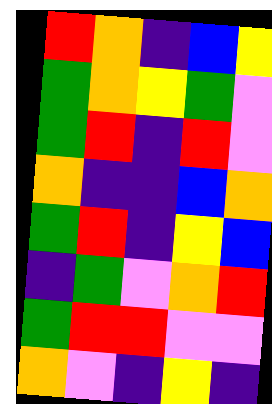[["red", "orange", "indigo", "blue", "yellow"], ["green", "orange", "yellow", "green", "violet"], ["green", "red", "indigo", "red", "violet"], ["orange", "indigo", "indigo", "blue", "orange"], ["green", "red", "indigo", "yellow", "blue"], ["indigo", "green", "violet", "orange", "red"], ["green", "red", "red", "violet", "violet"], ["orange", "violet", "indigo", "yellow", "indigo"]]